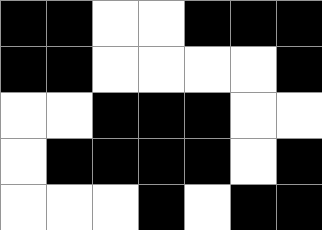[["black", "black", "white", "white", "black", "black", "black"], ["black", "black", "white", "white", "white", "white", "black"], ["white", "white", "black", "black", "black", "white", "white"], ["white", "black", "black", "black", "black", "white", "black"], ["white", "white", "white", "black", "white", "black", "black"]]